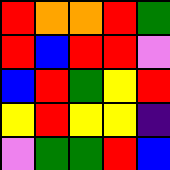[["red", "orange", "orange", "red", "green"], ["red", "blue", "red", "red", "violet"], ["blue", "red", "green", "yellow", "red"], ["yellow", "red", "yellow", "yellow", "indigo"], ["violet", "green", "green", "red", "blue"]]